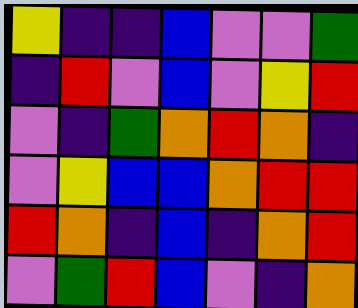[["yellow", "indigo", "indigo", "blue", "violet", "violet", "green"], ["indigo", "red", "violet", "blue", "violet", "yellow", "red"], ["violet", "indigo", "green", "orange", "red", "orange", "indigo"], ["violet", "yellow", "blue", "blue", "orange", "red", "red"], ["red", "orange", "indigo", "blue", "indigo", "orange", "red"], ["violet", "green", "red", "blue", "violet", "indigo", "orange"]]